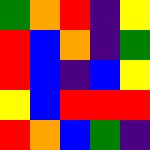[["green", "orange", "red", "indigo", "yellow"], ["red", "blue", "orange", "indigo", "green"], ["red", "blue", "indigo", "blue", "yellow"], ["yellow", "blue", "red", "red", "red"], ["red", "orange", "blue", "green", "indigo"]]